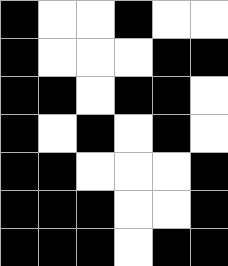[["black", "white", "white", "black", "white", "white"], ["black", "white", "white", "white", "black", "black"], ["black", "black", "white", "black", "black", "white"], ["black", "white", "black", "white", "black", "white"], ["black", "black", "white", "white", "white", "black"], ["black", "black", "black", "white", "white", "black"], ["black", "black", "black", "white", "black", "black"]]